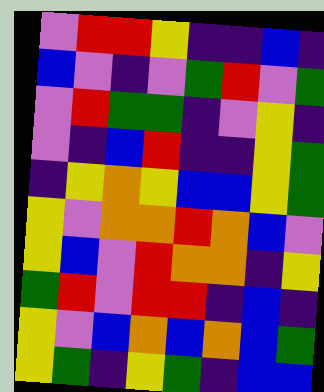[["violet", "red", "red", "yellow", "indigo", "indigo", "blue", "indigo"], ["blue", "violet", "indigo", "violet", "green", "red", "violet", "green"], ["violet", "red", "green", "green", "indigo", "violet", "yellow", "indigo"], ["violet", "indigo", "blue", "red", "indigo", "indigo", "yellow", "green"], ["indigo", "yellow", "orange", "yellow", "blue", "blue", "yellow", "green"], ["yellow", "violet", "orange", "orange", "red", "orange", "blue", "violet"], ["yellow", "blue", "violet", "red", "orange", "orange", "indigo", "yellow"], ["green", "red", "violet", "red", "red", "indigo", "blue", "indigo"], ["yellow", "violet", "blue", "orange", "blue", "orange", "blue", "green"], ["yellow", "green", "indigo", "yellow", "green", "indigo", "blue", "blue"]]